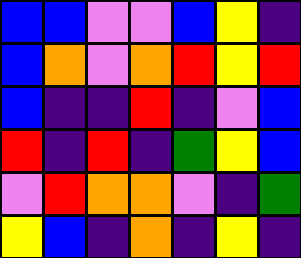[["blue", "blue", "violet", "violet", "blue", "yellow", "indigo"], ["blue", "orange", "violet", "orange", "red", "yellow", "red"], ["blue", "indigo", "indigo", "red", "indigo", "violet", "blue"], ["red", "indigo", "red", "indigo", "green", "yellow", "blue"], ["violet", "red", "orange", "orange", "violet", "indigo", "green"], ["yellow", "blue", "indigo", "orange", "indigo", "yellow", "indigo"]]